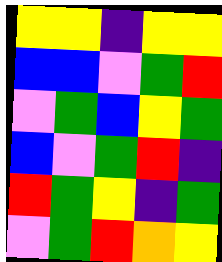[["yellow", "yellow", "indigo", "yellow", "yellow"], ["blue", "blue", "violet", "green", "red"], ["violet", "green", "blue", "yellow", "green"], ["blue", "violet", "green", "red", "indigo"], ["red", "green", "yellow", "indigo", "green"], ["violet", "green", "red", "orange", "yellow"]]